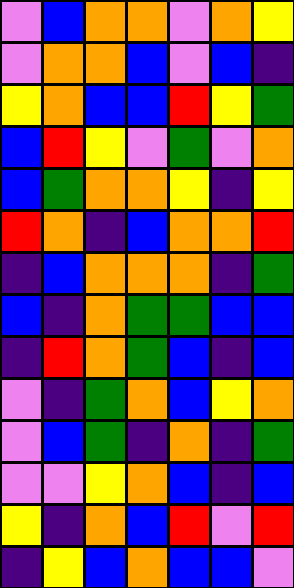[["violet", "blue", "orange", "orange", "violet", "orange", "yellow"], ["violet", "orange", "orange", "blue", "violet", "blue", "indigo"], ["yellow", "orange", "blue", "blue", "red", "yellow", "green"], ["blue", "red", "yellow", "violet", "green", "violet", "orange"], ["blue", "green", "orange", "orange", "yellow", "indigo", "yellow"], ["red", "orange", "indigo", "blue", "orange", "orange", "red"], ["indigo", "blue", "orange", "orange", "orange", "indigo", "green"], ["blue", "indigo", "orange", "green", "green", "blue", "blue"], ["indigo", "red", "orange", "green", "blue", "indigo", "blue"], ["violet", "indigo", "green", "orange", "blue", "yellow", "orange"], ["violet", "blue", "green", "indigo", "orange", "indigo", "green"], ["violet", "violet", "yellow", "orange", "blue", "indigo", "blue"], ["yellow", "indigo", "orange", "blue", "red", "violet", "red"], ["indigo", "yellow", "blue", "orange", "blue", "blue", "violet"]]